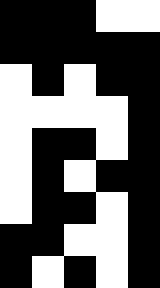[["black", "black", "black", "white", "white"], ["black", "black", "black", "black", "black"], ["white", "black", "white", "black", "black"], ["white", "white", "white", "white", "black"], ["white", "black", "black", "white", "black"], ["white", "black", "white", "black", "black"], ["white", "black", "black", "white", "black"], ["black", "black", "white", "white", "black"], ["black", "white", "black", "white", "black"]]